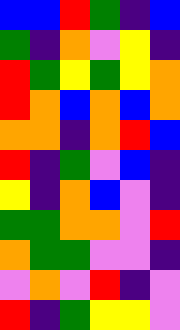[["blue", "blue", "red", "green", "indigo", "blue"], ["green", "indigo", "orange", "violet", "yellow", "indigo"], ["red", "green", "yellow", "green", "yellow", "orange"], ["red", "orange", "blue", "orange", "blue", "orange"], ["orange", "orange", "indigo", "orange", "red", "blue"], ["red", "indigo", "green", "violet", "blue", "indigo"], ["yellow", "indigo", "orange", "blue", "violet", "indigo"], ["green", "green", "orange", "orange", "violet", "red"], ["orange", "green", "green", "violet", "violet", "indigo"], ["violet", "orange", "violet", "red", "indigo", "violet"], ["red", "indigo", "green", "yellow", "yellow", "violet"]]